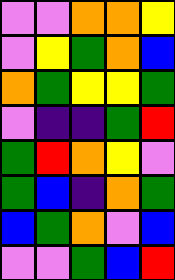[["violet", "violet", "orange", "orange", "yellow"], ["violet", "yellow", "green", "orange", "blue"], ["orange", "green", "yellow", "yellow", "green"], ["violet", "indigo", "indigo", "green", "red"], ["green", "red", "orange", "yellow", "violet"], ["green", "blue", "indigo", "orange", "green"], ["blue", "green", "orange", "violet", "blue"], ["violet", "violet", "green", "blue", "red"]]